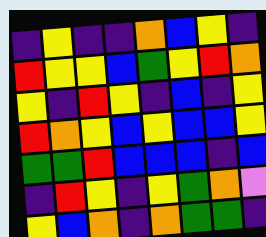[["indigo", "yellow", "indigo", "indigo", "orange", "blue", "yellow", "indigo"], ["red", "yellow", "yellow", "blue", "green", "yellow", "red", "orange"], ["yellow", "indigo", "red", "yellow", "indigo", "blue", "indigo", "yellow"], ["red", "orange", "yellow", "blue", "yellow", "blue", "blue", "yellow"], ["green", "green", "red", "blue", "blue", "blue", "indigo", "blue"], ["indigo", "red", "yellow", "indigo", "yellow", "green", "orange", "violet"], ["yellow", "blue", "orange", "indigo", "orange", "green", "green", "indigo"]]